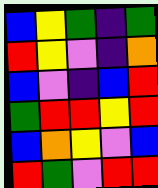[["blue", "yellow", "green", "indigo", "green"], ["red", "yellow", "violet", "indigo", "orange"], ["blue", "violet", "indigo", "blue", "red"], ["green", "red", "red", "yellow", "red"], ["blue", "orange", "yellow", "violet", "blue"], ["red", "green", "violet", "red", "red"]]